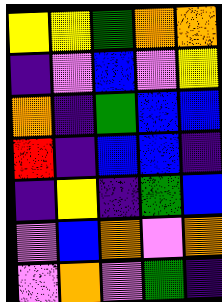[["yellow", "yellow", "green", "orange", "orange"], ["indigo", "violet", "blue", "violet", "yellow"], ["orange", "indigo", "green", "blue", "blue"], ["red", "indigo", "blue", "blue", "indigo"], ["indigo", "yellow", "indigo", "green", "blue"], ["violet", "blue", "orange", "violet", "orange"], ["violet", "orange", "violet", "green", "indigo"]]